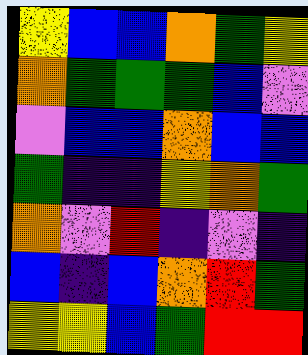[["yellow", "blue", "blue", "orange", "green", "yellow"], ["orange", "green", "green", "green", "blue", "violet"], ["violet", "blue", "blue", "orange", "blue", "blue"], ["green", "indigo", "indigo", "yellow", "orange", "green"], ["orange", "violet", "red", "indigo", "violet", "indigo"], ["blue", "indigo", "blue", "orange", "red", "green"], ["yellow", "yellow", "blue", "green", "red", "red"]]